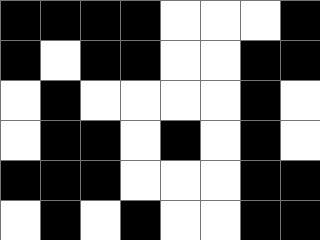[["black", "black", "black", "black", "white", "white", "white", "black"], ["black", "white", "black", "black", "white", "white", "black", "black"], ["white", "black", "white", "white", "white", "white", "black", "white"], ["white", "black", "black", "white", "black", "white", "black", "white"], ["black", "black", "black", "white", "white", "white", "black", "black"], ["white", "black", "white", "black", "white", "white", "black", "black"]]